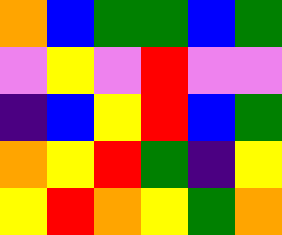[["orange", "blue", "green", "green", "blue", "green"], ["violet", "yellow", "violet", "red", "violet", "violet"], ["indigo", "blue", "yellow", "red", "blue", "green"], ["orange", "yellow", "red", "green", "indigo", "yellow"], ["yellow", "red", "orange", "yellow", "green", "orange"]]